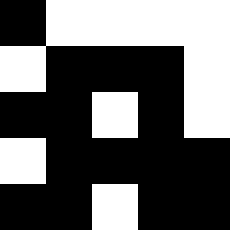[["black", "white", "white", "white", "white"], ["white", "black", "black", "black", "white"], ["black", "black", "white", "black", "white"], ["white", "black", "black", "black", "black"], ["black", "black", "white", "black", "black"]]